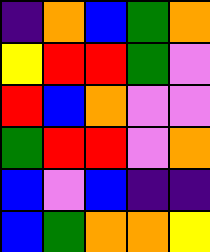[["indigo", "orange", "blue", "green", "orange"], ["yellow", "red", "red", "green", "violet"], ["red", "blue", "orange", "violet", "violet"], ["green", "red", "red", "violet", "orange"], ["blue", "violet", "blue", "indigo", "indigo"], ["blue", "green", "orange", "orange", "yellow"]]